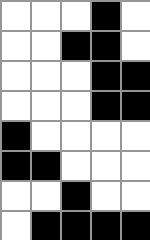[["white", "white", "white", "black", "white"], ["white", "white", "black", "black", "white"], ["white", "white", "white", "black", "black"], ["white", "white", "white", "black", "black"], ["black", "white", "white", "white", "white"], ["black", "black", "white", "white", "white"], ["white", "white", "black", "white", "white"], ["white", "black", "black", "black", "black"]]